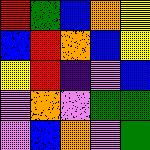[["red", "green", "blue", "orange", "yellow"], ["blue", "red", "orange", "blue", "yellow"], ["yellow", "red", "indigo", "violet", "blue"], ["violet", "orange", "violet", "green", "green"], ["violet", "blue", "orange", "violet", "green"]]